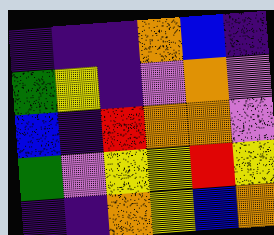[["indigo", "indigo", "indigo", "orange", "blue", "indigo"], ["green", "yellow", "indigo", "violet", "orange", "violet"], ["blue", "indigo", "red", "orange", "orange", "violet"], ["green", "violet", "yellow", "yellow", "red", "yellow"], ["indigo", "indigo", "orange", "yellow", "blue", "orange"]]